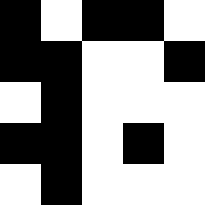[["black", "white", "black", "black", "white"], ["black", "black", "white", "white", "black"], ["white", "black", "white", "white", "white"], ["black", "black", "white", "black", "white"], ["white", "black", "white", "white", "white"]]